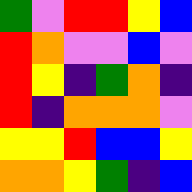[["green", "violet", "red", "red", "yellow", "blue"], ["red", "orange", "violet", "violet", "blue", "violet"], ["red", "yellow", "indigo", "green", "orange", "indigo"], ["red", "indigo", "orange", "orange", "orange", "violet"], ["yellow", "yellow", "red", "blue", "blue", "yellow"], ["orange", "orange", "yellow", "green", "indigo", "blue"]]